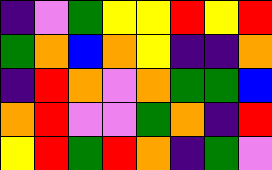[["indigo", "violet", "green", "yellow", "yellow", "red", "yellow", "red"], ["green", "orange", "blue", "orange", "yellow", "indigo", "indigo", "orange"], ["indigo", "red", "orange", "violet", "orange", "green", "green", "blue"], ["orange", "red", "violet", "violet", "green", "orange", "indigo", "red"], ["yellow", "red", "green", "red", "orange", "indigo", "green", "violet"]]